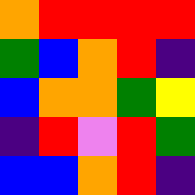[["orange", "red", "red", "red", "red"], ["green", "blue", "orange", "red", "indigo"], ["blue", "orange", "orange", "green", "yellow"], ["indigo", "red", "violet", "red", "green"], ["blue", "blue", "orange", "red", "indigo"]]